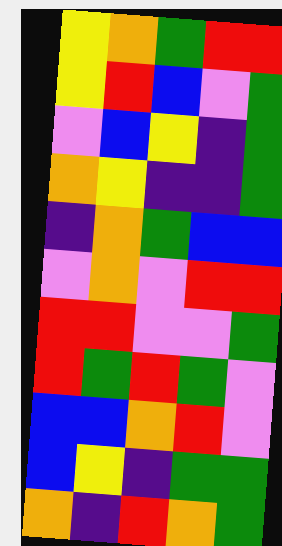[["yellow", "orange", "green", "red", "red"], ["yellow", "red", "blue", "violet", "green"], ["violet", "blue", "yellow", "indigo", "green"], ["orange", "yellow", "indigo", "indigo", "green"], ["indigo", "orange", "green", "blue", "blue"], ["violet", "orange", "violet", "red", "red"], ["red", "red", "violet", "violet", "green"], ["red", "green", "red", "green", "violet"], ["blue", "blue", "orange", "red", "violet"], ["blue", "yellow", "indigo", "green", "green"], ["orange", "indigo", "red", "orange", "green"]]